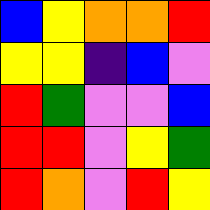[["blue", "yellow", "orange", "orange", "red"], ["yellow", "yellow", "indigo", "blue", "violet"], ["red", "green", "violet", "violet", "blue"], ["red", "red", "violet", "yellow", "green"], ["red", "orange", "violet", "red", "yellow"]]